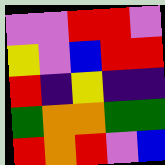[["violet", "violet", "red", "red", "violet"], ["yellow", "violet", "blue", "red", "red"], ["red", "indigo", "yellow", "indigo", "indigo"], ["green", "orange", "orange", "green", "green"], ["red", "orange", "red", "violet", "blue"]]